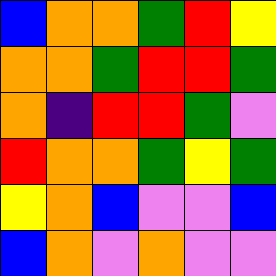[["blue", "orange", "orange", "green", "red", "yellow"], ["orange", "orange", "green", "red", "red", "green"], ["orange", "indigo", "red", "red", "green", "violet"], ["red", "orange", "orange", "green", "yellow", "green"], ["yellow", "orange", "blue", "violet", "violet", "blue"], ["blue", "orange", "violet", "orange", "violet", "violet"]]